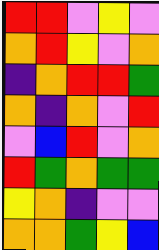[["red", "red", "violet", "yellow", "violet"], ["orange", "red", "yellow", "violet", "orange"], ["indigo", "orange", "red", "red", "green"], ["orange", "indigo", "orange", "violet", "red"], ["violet", "blue", "red", "violet", "orange"], ["red", "green", "orange", "green", "green"], ["yellow", "orange", "indigo", "violet", "violet"], ["orange", "orange", "green", "yellow", "blue"]]